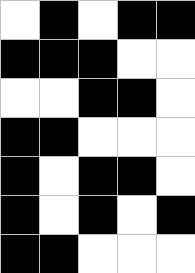[["white", "black", "white", "black", "black"], ["black", "black", "black", "white", "white"], ["white", "white", "black", "black", "white"], ["black", "black", "white", "white", "white"], ["black", "white", "black", "black", "white"], ["black", "white", "black", "white", "black"], ["black", "black", "white", "white", "white"]]